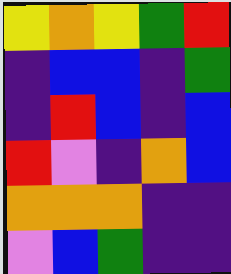[["yellow", "orange", "yellow", "green", "red"], ["indigo", "blue", "blue", "indigo", "green"], ["indigo", "red", "blue", "indigo", "blue"], ["red", "violet", "indigo", "orange", "blue"], ["orange", "orange", "orange", "indigo", "indigo"], ["violet", "blue", "green", "indigo", "indigo"]]